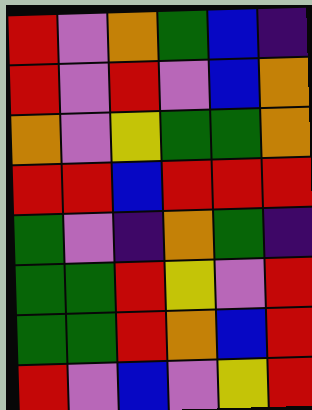[["red", "violet", "orange", "green", "blue", "indigo"], ["red", "violet", "red", "violet", "blue", "orange"], ["orange", "violet", "yellow", "green", "green", "orange"], ["red", "red", "blue", "red", "red", "red"], ["green", "violet", "indigo", "orange", "green", "indigo"], ["green", "green", "red", "yellow", "violet", "red"], ["green", "green", "red", "orange", "blue", "red"], ["red", "violet", "blue", "violet", "yellow", "red"]]